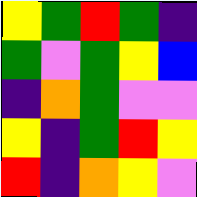[["yellow", "green", "red", "green", "indigo"], ["green", "violet", "green", "yellow", "blue"], ["indigo", "orange", "green", "violet", "violet"], ["yellow", "indigo", "green", "red", "yellow"], ["red", "indigo", "orange", "yellow", "violet"]]